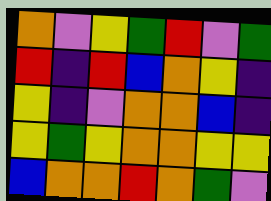[["orange", "violet", "yellow", "green", "red", "violet", "green"], ["red", "indigo", "red", "blue", "orange", "yellow", "indigo"], ["yellow", "indigo", "violet", "orange", "orange", "blue", "indigo"], ["yellow", "green", "yellow", "orange", "orange", "yellow", "yellow"], ["blue", "orange", "orange", "red", "orange", "green", "violet"]]